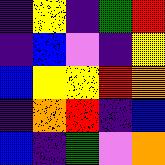[["indigo", "yellow", "indigo", "green", "red"], ["indigo", "blue", "violet", "indigo", "yellow"], ["blue", "yellow", "yellow", "red", "orange"], ["indigo", "orange", "red", "indigo", "blue"], ["blue", "indigo", "green", "violet", "orange"]]